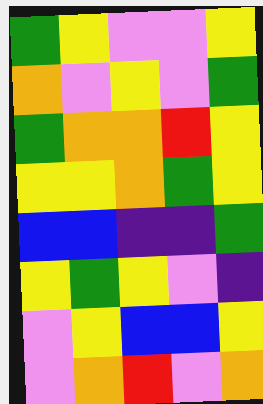[["green", "yellow", "violet", "violet", "yellow"], ["orange", "violet", "yellow", "violet", "green"], ["green", "orange", "orange", "red", "yellow"], ["yellow", "yellow", "orange", "green", "yellow"], ["blue", "blue", "indigo", "indigo", "green"], ["yellow", "green", "yellow", "violet", "indigo"], ["violet", "yellow", "blue", "blue", "yellow"], ["violet", "orange", "red", "violet", "orange"]]